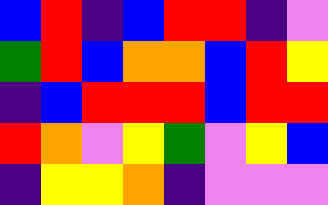[["blue", "red", "indigo", "blue", "red", "red", "indigo", "violet"], ["green", "red", "blue", "orange", "orange", "blue", "red", "yellow"], ["indigo", "blue", "red", "red", "red", "blue", "red", "red"], ["red", "orange", "violet", "yellow", "green", "violet", "yellow", "blue"], ["indigo", "yellow", "yellow", "orange", "indigo", "violet", "violet", "violet"]]